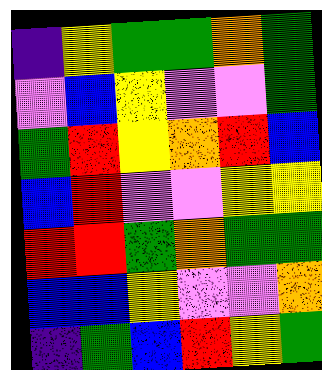[["indigo", "yellow", "green", "green", "orange", "green"], ["violet", "blue", "yellow", "violet", "violet", "green"], ["green", "red", "yellow", "orange", "red", "blue"], ["blue", "red", "violet", "violet", "yellow", "yellow"], ["red", "red", "green", "orange", "green", "green"], ["blue", "blue", "yellow", "violet", "violet", "orange"], ["indigo", "green", "blue", "red", "yellow", "green"]]